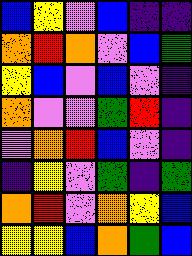[["blue", "yellow", "violet", "blue", "indigo", "indigo"], ["orange", "red", "orange", "violet", "blue", "green"], ["yellow", "blue", "violet", "blue", "violet", "indigo"], ["orange", "violet", "violet", "green", "red", "indigo"], ["violet", "orange", "red", "blue", "violet", "indigo"], ["indigo", "yellow", "violet", "green", "indigo", "green"], ["orange", "red", "violet", "orange", "yellow", "blue"], ["yellow", "yellow", "blue", "orange", "green", "blue"]]